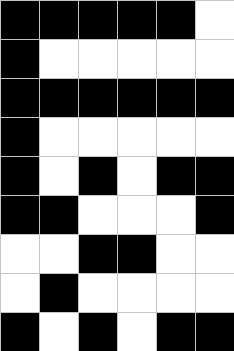[["black", "black", "black", "black", "black", "white"], ["black", "white", "white", "white", "white", "white"], ["black", "black", "black", "black", "black", "black"], ["black", "white", "white", "white", "white", "white"], ["black", "white", "black", "white", "black", "black"], ["black", "black", "white", "white", "white", "black"], ["white", "white", "black", "black", "white", "white"], ["white", "black", "white", "white", "white", "white"], ["black", "white", "black", "white", "black", "black"]]